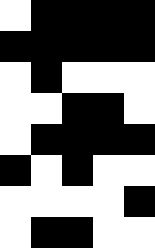[["white", "black", "black", "black", "black"], ["black", "black", "black", "black", "black"], ["white", "black", "white", "white", "white"], ["white", "white", "black", "black", "white"], ["white", "black", "black", "black", "black"], ["black", "white", "black", "white", "white"], ["white", "white", "white", "white", "black"], ["white", "black", "black", "white", "white"]]